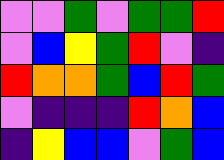[["violet", "violet", "green", "violet", "green", "green", "red"], ["violet", "blue", "yellow", "green", "red", "violet", "indigo"], ["red", "orange", "orange", "green", "blue", "red", "green"], ["violet", "indigo", "indigo", "indigo", "red", "orange", "blue"], ["indigo", "yellow", "blue", "blue", "violet", "green", "blue"]]